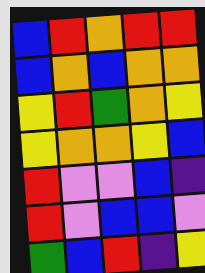[["blue", "red", "orange", "red", "red"], ["blue", "orange", "blue", "orange", "orange"], ["yellow", "red", "green", "orange", "yellow"], ["yellow", "orange", "orange", "yellow", "blue"], ["red", "violet", "violet", "blue", "indigo"], ["red", "violet", "blue", "blue", "violet"], ["green", "blue", "red", "indigo", "yellow"]]